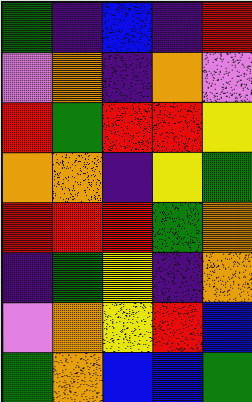[["green", "indigo", "blue", "indigo", "red"], ["violet", "orange", "indigo", "orange", "violet"], ["red", "green", "red", "red", "yellow"], ["orange", "orange", "indigo", "yellow", "green"], ["red", "red", "red", "green", "orange"], ["indigo", "green", "yellow", "indigo", "orange"], ["violet", "orange", "yellow", "red", "blue"], ["green", "orange", "blue", "blue", "green"]]